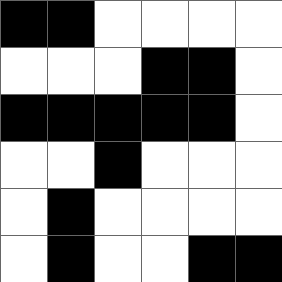[["black", "black", "white", "white", "white", "white"], ["white", "white", "white", "black", "black", "white"], ["black", "black", "black", "black", "black", "white"], ["white", "white", "black", "white", "white", "white"], ["white", "black", "white", "white", "white", "white"], ["white", "black", "white", "white", "black", "black"]]